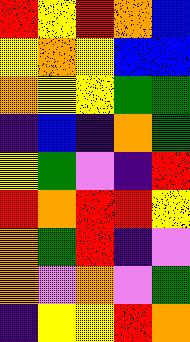[["red", "yellow", "red", "orange", "blue"], ["yellow", "orange", "yellow", "blue", "blue"], ["orange", "yellow", "yellow", "green", "green"], ["indigo", "blue", "indigo", "orange", "green"], ["yellow", "green", "violet", "indigo", "red"], ["red", "orange", "red", "red", "yellow"], ["orange", "green", "red", "indigo", "violet"], ["orange", "violet", "orange", "violet", "green"], ["indigo", "yellow", "yellow", "red", "orange"]]